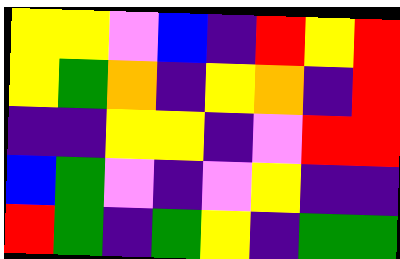[["yellow", "yellow", "violet", "blue", "indigo", "red", "yellow", "red"], ["yellow", "green", "orange", "indigo", "yellow", "orange", "indigo", "red"], ["indigo", "indigo", "yellow", "yellow", "indigo", "violet", "red", "red"], ["blue", "green", "violet", "indigo", "violet", "yellow", "indigo", "indigo"], ["red", "green", "indigo", "green", "yellow", "indigo", "green", "green"]]